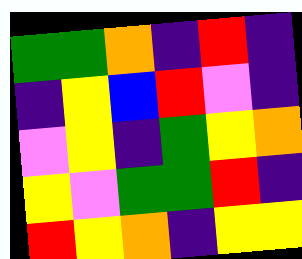[["green", "green", "orange", "indigo", "red", "indigo"], ["indigo", "yellow", "blue", "red", "violet", "indigo"], ["violet", "yellow", "indigo", "green", "yellow", "orange"], ["yellow", "violet", "green", "green", "red", "indigo"], ["red", "yellow", "orange", "indigo", "yellow", "yellow"]]